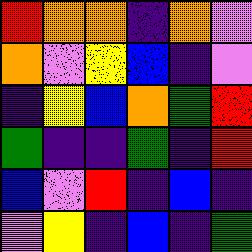[["red", "orange", "orange", "indigo", "orange", "violet"], ["orange", "violet", "yellow", "blue", "indigo", "violet"], ["indigo", "yellow", "blue", "orange", "green", "red"], ["green", "indigo", "indigo", "green", "indigo", "red"], ["blue", "violet", "red", "indigo", "blue", "indigo"], ["violet", "yellow", "indigo", "blue", "indigo", "green"]]